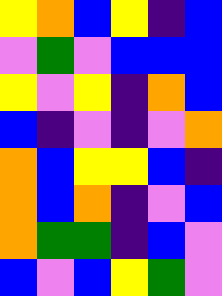[["yellow", "orange", "blue", "yellow", "indigo", "blue"], ["violet", "green", "violet", "blue", "blue", "blue"], ["yellow", "violet", "yellow", "indigo", "orange", "blue"], ["blue", "indigo", "violet", "indigo", "violet", "orange"], ["orange", "blue", "yellow", "yellow", "blue", "indigo"], ["orange", "blue", "orange", "indigo", "violet", "blue"], ["orange", "green", "green", "indigo", "blue", "violet"], ["blue", "violet", "blue", "yellow", "green", "violet"]]